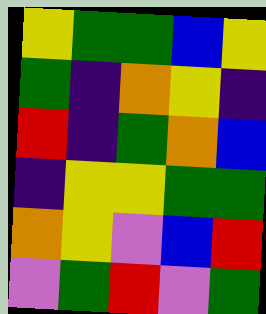[["yellow", "green", "green", "blue", "yellow"], ["green", "indigo", "orange", "yellow", "indigo"], ["red", "indigo", "green", "orange", "blue"], ["indigo", "yellow", "yellow", "green", "green"], ["orange", "yellow", "violet", "blue", "red"], ["violet", "green", "red", "violet", "green"]]